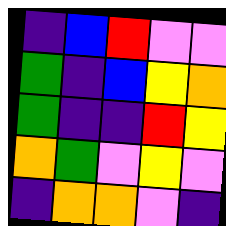[["indigo", "blue", "red", "violet", "violet"], ["green", "indigo", "blue", "yellow", "orange"], ["green", "indigo", "indigo", "red", "yellow"], ["orange", "green", "violet", "yellow", "violet"], ["indigo", "orange", "orange", "violet", "indigo"]]